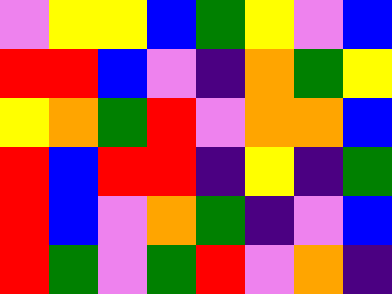[["violet", "yellow", "yellow", "blue", "green", "yellow", "violet", "blue"], ["red", "red", "blue", "violet", "indigo", "orange", "green", "yellow"], ["yellow", "orange", "green", "red", "violet", "orange", "orange", "blue"], ["red", "blue", "red", "red", "indigo", "yellow", "indigo", "green"], ["red", "blue", "violet", "orange", "green", "indigo", "violet", "blue"], ["red", "green", "violet", "green", "red", "violet", "orange", "indigo"]]